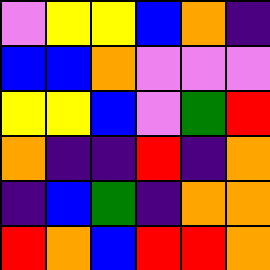[["violet", "yellow", "yellow", "blue", "orange", "indigo"], ["blue", "blue", "orange", "violet", "violet", "violet"], ["yellow", "yellow", "blue", "violet", "green", "red"], ["orange", "indigo", "indigo", "red", "indigo", "orange"], ["indigo", "blue", "green", "indigo", "orange", "orange"], ["red", "orange", "blue", "red", "red", "orange"]]